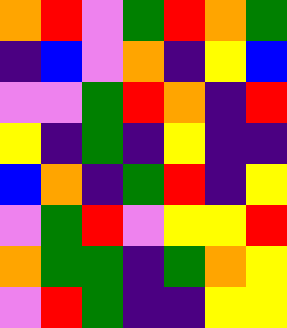[["orange", "red", "violet", "green", "red", "orange", "green"], ["indigo", "blue", "violet", "orange", "indigo", "yellow", "blue"], ["violet", "violet", "green", "red", "orange", "indigo", "red"], ["yellow", "indigo", "green", "indigo", "yellow", "indigo", "indigo"], ["blue", "orange", "indigo", "green", "red", "indigo", "yellow"], ["violet", "green", "red", "violet", "yellow", "yellow", "red"], ["orange", "green", "green", "indigo", "green", "orange", "yellow"], ["violet", "red", "green", "indigo", "indigo", "yellow", "yellow"]]